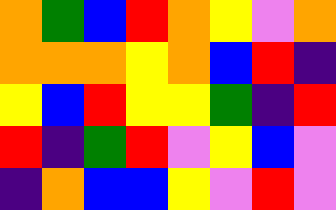[["orange", "green", "blue", "red", "orange", "yellow", "violet", "orange"], ["orange", "orange", "orange", "yellow", "orange", "blue", "red", "indigo"], ["yellow", "blue", "red", "yellow", "yellow", "green", "indigo", "red"], ["red", "indigo", "green", "red", "violet", "yellow", "blue", "violet"], ["indigo", "orange", "blue", "blue", "yellow", "violet", "red", "violet"]]